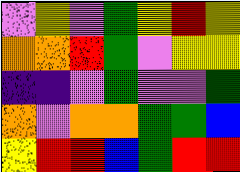[["violet", "yellow", "violet", "green", "yellow", "red", "yellow"], ["orange", "orange", "red", "green", "violet", "yellow", "yellow"], ["indigo", "indigo", "violet", "green", "violet", "violet", "green"], ["orange", "violet", "orange", "orange", "green", "green", "blue"], ["yellow", "red", "red", "blue", "green", "red", "red"]]